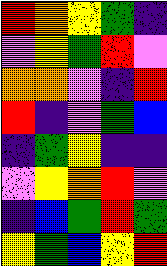[["red", "orange", "yellow", "green", "indigo"], ["violet", "yellow", "green", "red", "violet"], ["orange", "orange", "violet", "indigo", "red"], ["red", "indigo", "violet", "green", "blue"], ["indigo", "green", "yellow", "indigo", "indigo"], ["violet", "yellow", "orange", "red", "violet"], ["indigo", "blue", "green", "red", "green"], ["yellow", "green", "blue", "yellow", "red"]]